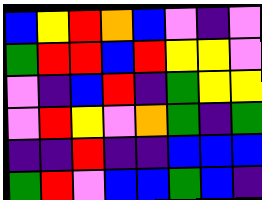[["blue", "yellow", "red", "orange", "blue", "violet", "indigo", "violet"], ["green", "red", "red", "blue", "red", "yellow", "yellow", "violet"], ["violet", "indigo", "blue", "red", "indigo", "green", "yellow", "yellow"], ["violet", "red", "yellow", "violet", "orange", "green", "indigo", "green"], ["indigo", "indigo", "red", "indigo", "indigo", "blue", "blue", "blue"], ["green", "red", "violet", "blue", "blue", "green", "blue", "indigo"]]